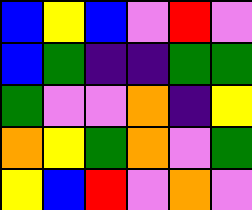[["blue", "yellow", "blue", "violet", "red", "violet"], ["blue", "green", "indigo", "indigo", "green", "green"], ["green", "violet", "violet", "orange", "indigo", "yellow"], ["orange", "yellow", "green", "orange", "violet", "green"], ["yellow", "blue", "red", "violet", "orange", "violet"]]